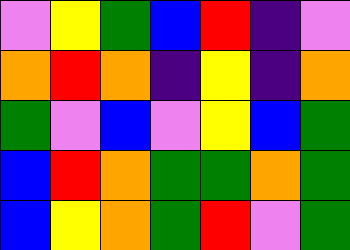[["violet", "yellow", "green", "blue", "red", "indigo", "violet"], ["orange", "red", "orange", "indigo", "yellow", "indigo", "orange"], ["green", "violet", "blue", "violet", "yellow", "blue", "green"], ["blue", "red", "orange", "green", "green", "orange", "green"], ["blue", "yellow", "orange", "green", "red", "violet", "green"]]